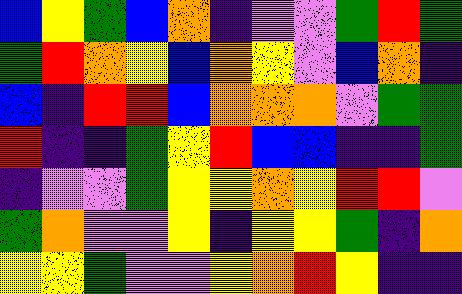[["blue", "yellow", "green", "blue", "orange", "indigo", "violet", "violet", "green", "red", "green"], ["green", "red", "orange", "yellow", "blue", "orange", "yellow", "violet", "blue", "orange", "indigo"], ["blue", "indigo", "red", "red", "blue", "orange", "orange", "orange", "violet", "green", "green"], ["red", "indigo", "indigo", "green", "yellow", "red", "blue", "blue", "indigo", "indigo", "green"], ["indigo", "violet", "violet", "green", "yellow", "yellow", "orange", "yellow", "red", "red", "violet"], ["green", "orange", "violet", "violet", "yellow", "indigo", "yellow", "yellow", "green", "indigo", "orange"], ["yellow", "yellow", "green", "violet", "violet", "yellow", "orange", "red", "yellow", "indigo", "indigo"]]